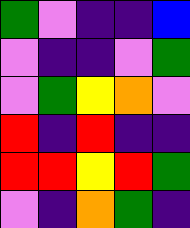[["green", "violet", "indigo", "indigo", "blue"], ["violet", "indigo", "indigo", "violet", "green"], ["violet", "green", "yellow", "orange", "violet"], ["red", "indigo", "red", "indigo", "indigo"], ["red", "red", "yellow", "red", "green"], ["violet", "indigo", "orange", "green", "indigo"]]